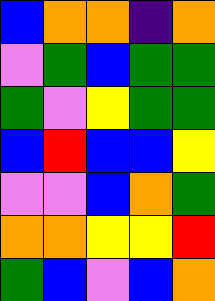[["blue", "orange", "orange", "indigo", "orange"], ["violet", "green", "blue", "green", "green"], ["green", "violet", "yellow", "green", "green"], ["blue", "red", "blue", "blue", "yellow"], ["violet", "violet", "blue", "orange", "green"], ["orange", "orange", "yellow", "yellow", "red"], ["green", "blue", "violet", "blue", "orange"]]